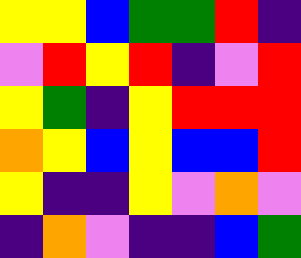[["yellow", "yellow", "blue", "green", "green", "red", "indigo"], ["violet", "red", "yellow", "red", "indigo", "violet", "red"], ["yellow", "green", "indigo", "yellow", "red", "red", "red"], ["orange", "yellow", "blue", "yellow", "blue", "blue", "red"], ["yellow", "indigo", "indigo", "yellow", "violet", "orange", "violet"], ["indigo", "orange", "violet", "indigo", "indigo", "blue", "green"]]